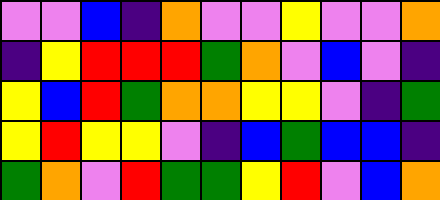[["violet", "violet", "blue", "indigo", "orange", "violet", "violet", "yellow", "violet", "violet", "orange"], ["indigo", "yellow", "red", "red", "red", "green", "orange", "violet", "blue", "violet", "indigo"], ["yellow", "blue", "red", "green", "orange", "orange", "yellow", "yellow", "violet", "indigo", "green"], ["yellow", "red", "yellow", "yellow", "violet", "indigo", "blue", "green", "blue", "blue", "indigo"], ["green", "orange", "violet", "red", "green", "green", "yellow", "red", "violet", "blue", "orange"]]